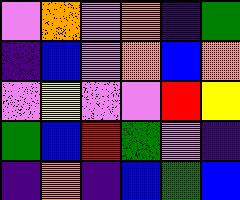[["violet", "orange", "violet", "orange", "indigo", "green"], ["indigo", "blue", "violet", "orange", "blue", "orange"], ["violet", "yellow", "violet", "violet", "red", "yellow"], ["green", "blue", "red", "green", "violet", "indigo"], ["indigo", "orange", "indigo", "blue", "green", "blue"]]